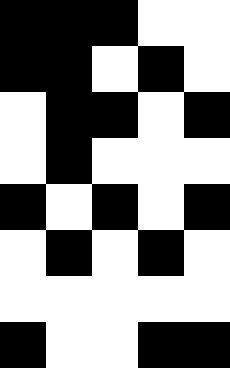[["black", "black", "black", "white", "white"], ["black", "black", "white", "black", "white"], ["white", "black", "black", "white", "black"], ["white", "black", "white", "white", "white"], ["black", "white", "black", "white", "black"], ["white", "black", "white", "black", "white"], ["white", "white", "white", "white", "white"], ["black", "white", "white", "black", "black"]]